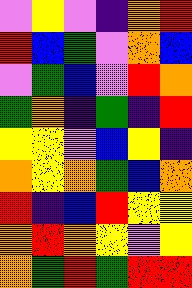[["violet", "yellow", "violet", "indigo", "orange", "red"], ["red", "blue", "green", "violet", "orange", "blue"], ["violet", "green", "blue", "violet", "red", "orange"], ["green", "orange", "indigo", "green", "indigo", "red"], ["yellow", "yellow", "violet", "blue", "yellow", "indigo"], ["orange", "yellow", "orange", "green", "blue", "orange"], ["red", "indigo", "blue", "red", "yellow", "yellow"], ["orange", "red", "orange", "yellow", "violet", "yellow"], ["orange", "green", "red", "green", "red", "red"]]